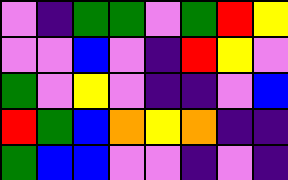[["violet", "indigo", "green", "green", "violet", "green", "red", "yellow"], ["violet", "violet", "blue", "violet", "indigo", "red", "yellow", "violet"], ["green", "violet", "yellow", "violet", "indigo", "indigo", "violet", "blue"], ["red", "green", "blue", "orange", "yellow", "orange", "indigo", "indigo"], ["green", "blue", "blue", "violet", "violet", "indigo", "violet", "indigo"]]